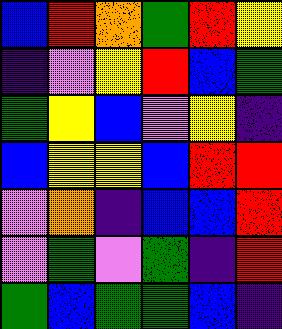[["blue", "red", "orange", "green", "red", "yellow"], ["indigo", "violet", "yellow", "red", "blue", "green"], ["green", "yellow", "blue", "violet", "yellow", "indigo"], ["blue", "yellow", "yellow", "blue", "red", "red"], ["violet", "orange", "indigo", "blue", "blue", "red"], ["violet", "green", "violet", "green", "indigo", "red"], ["green", "blue", "green", "green", "blue", "indigo"]]